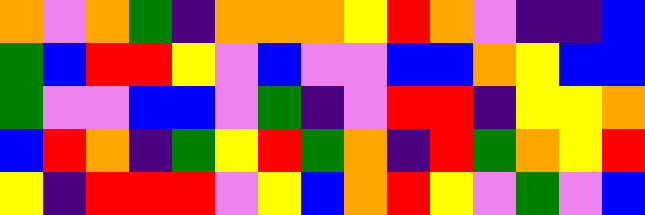[["orange", "violet", "orange", "green", "indigo", "orange", "orange", "orange", "yellow", "red", "orange", "violet", "indigo", "indigo", "blue"], ["green", "blue", "red", "red", "yellow", "violet", "blue", "violet", "violet", "blue", "blue", "orange", "yellow", "blue", "blue"], ["green", "violet", "violet", "blue", "blue", "violet", "green", "indigo", "violet", "red", "red", "indigo", "yellow", "yellow", "orange"], ["blue", "red", "orange", "indigo", "green", "yellow", "red", "green", "orange", "indigo", "red", "green", "orange", "yellow", "red"], ["yellow", "indigo", "red", "red", "red", "violet", "yellow", "blue", "orange", "red", "yellow", "violet", "green", "violet", "blue"]]